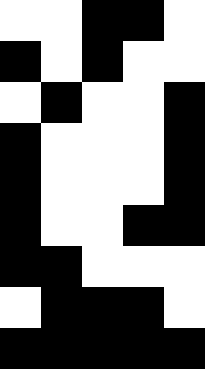[["white", "white", "black", "black", "white"], ["black", "white", "black", "white", "white"], ["white", "black", "white", "white", "black"], ["black", "white", "white", "white", "black"], ["black", "white", "white", "white", "black"], ["black", "white", "white", "black", "black"], ["black", "black", "white", "white", "white"], ["white", "black", "black", "black", "white"], ["black", "black", "black", "black", "black"]]